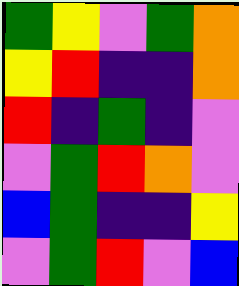[["green", "yellow", "violet", "green", "orange"], ["yellow", "red", "indigo", "indigo", "orange"], ["red", "indigo", "green", "indigo", "violet"], ["violet", "green", "red", "orange", "violet"], ["blue", "green", "indigo", "indigo", "yellow"], ["violet", "green", "red", "violet", "blue"]]